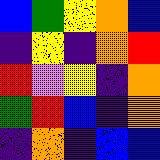[["blue", "green", "yellow", "orange", "blue"], ["indigo", "yellow", "indigo", "orange", "red"], ["red", "violet", "yellow", "indigo", "orange"], ["green", "red", "blue", "indigo", "orange"], ["indigo", "orange", "indigo", "blue", "blue"]]